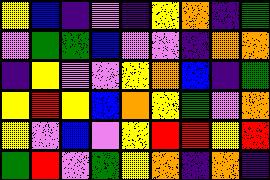[["yellow", "blue", "indigo", "violet", "indigo", "yellow", "orange", "indigo", "green"], ["violet", "green", "green", "blue", "violet", "violet", "indigo", "orange", "orange"], ["indigo", "yellow", "violet", "violet", "yellow", "orange", "blue", "indigo", "green"], ["yellow", "red", "yellow", "blue", "orange", "yellow", "green", "violet", "orange"], ["yellow", "violet", "blue", "violet", "yellow", "red", "red", "yellow", "red"], ["green", "red", "violet", "green", "yellow", "orange", "indigo", "orange", "indigo"]]